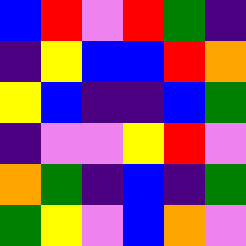[["blue", "red", "violet", "red", "green", "indigo"], ["indigo", "yellow", "blue", "blue", "red", "orange"], ["yellow", "blue", "indigo", "indigo", "blue", "green"], ["indigo", "violet", "violet", "yellow", "red", "violet"], ["orange", "green", "indigo", "blue", "indigo", "green"], ["green", "yellow", "violet", "blue", "orange", "violet"]]